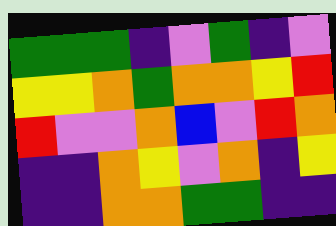[["green", "green", "green", "indigo", "violet", "green", "indigo", "violet"], ["yellow", "yellow", "orange", "green", "orange", "orange", "yellow", "red"], ["red", "violet", "violet", "orange", "blue", "violet", "red", "orange"], ["indigo", "indigo", "orange", "yellow", "violet", "orange", "indigo", "yellow"], ["indigo", "indigo", "orange", "orange", "green", "green", "indigo", "indigo"]]